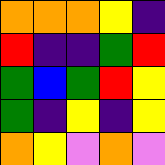[["orange", "orange", "orange", "yellow", "indigo"], ["red", "indigo", "indigo", "green", "red"], ["green", "blue", "green", "red", "yellow"], ["green", "indigo", "yellow", "indigo", "yellow"], ["orange", "yellow", "violet", "orange", "violet"]]